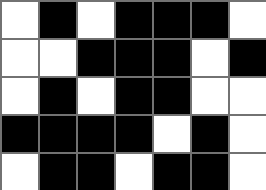[["white", "black", "white", "black", "black", "black", "white"], ["white", "white", "black", "black", "black", "white", "black"], ["white", "black", "white", "black", "black", "white", "white"], ["black", "black", "black", "black", "white", "black", "white"], ["white", "black", "black", "white", "black", "black", "white"]]